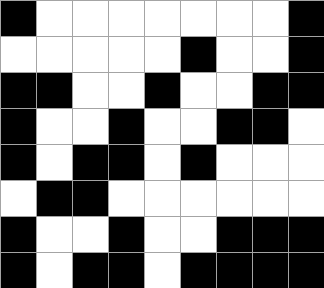[["black", "white", "white", "white", "white", "white", "white", "white", "black"], ["white", "white", "white", "white", "white", "black", "white", "white", "black"], ["black", "black", "white", "white", "black", "white", "white", "black", "black"], ["black", "white", "white", "black", "white", "white", "black", "black", "white"], ["black", "white", "black", "black", "white", "black", "white", "white", "white"], ["white", "black", "black", "white", "white", "white", "white", "white", "white"], ["black", "white", "white", "black", "white", "white", "black", "black", "black"], ["black", "white", "black", "black", "white", "black", "black", "black", "black"]]